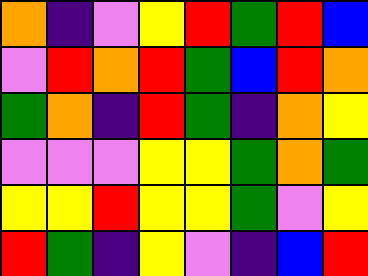[["orange", "indigo", "violet", "yellow", "red", "green", "red", "blue"], ["violet", "red", "orange", "red", "green", "blue", "red", "orange"], ["green", "orange", "indigo", "red", "green", "indigo", "orange", "yellow"], ["violet", "violet", "violet", "yellow", "yellow", "green", "orange", "green"], ["yellow", "yellow", "red", "yellow", "yellow", "green", "violet", "yellow"], ["red", "green", "indigo", "yellow", "violet", "indigo", "blue", "red"]]